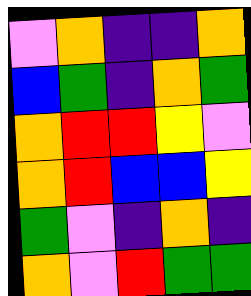[["violet", "orange", "indigo", "indigo", "orange"], ["blue", "green", "indigo", "orange", "green"], ["orange", "red", "red", "yellow", "violet"], ["orange", "red", "blue", "blue", "yellow"], ["green", "violet", "indigo", "orange", "indigo"], ["orange", "violet", "red", "green", "green"]]